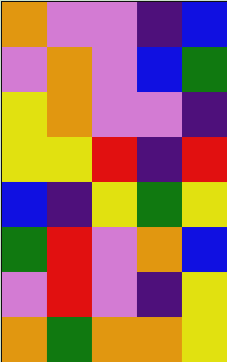[["orange", "violet", "violet", "indigo", "blue"], ["violet", "orange", "violet", "blue", "green"], ["yellow", "orange", "violet", "violet", "indigo"], ["yellow", "yellow", "red", "indigo", "red"], ["blue", "indigo", "yellow", "green", "yellow"], ["green", "red", "violet", "orange", "blue"], ["violet", "red", "violet", "indigo", "yellow"], ["orange", "green", "orange", "orange", "yellow"]]